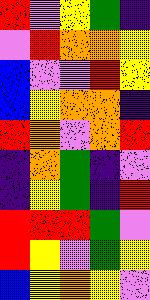[["red", "violet", "yellow", "green", "indigo"], ["violet", "red", "orange", "orange", "yellow"], ["blue", "violet", "violet", "red", "yellow"], ["blue", "yellow", "orange", "orange", "indigo"], ["red", "orange", "violet", "orange", "red"], ["indigo", "orange", "green", "indigo", "violet"], ["indigo", "yellow", "green", "indigo", "red"], ["red", "red", "red", "green", "violet"], ["red", "yellow", "violet", "green", "yellow"], ["blue", "yellow", "orange", "yellow", "violet"]]